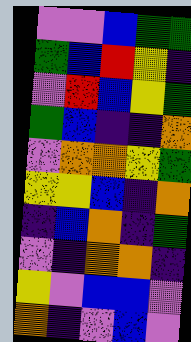[["violet", "violet", "blue", "green", "green"], ["green", "blue", "red", "yellow", "indigo"], ["violet", "red", "blue", "yellow", "green"], ["green", "blue", "indigo", "indigo", "orange"], ["violet", "orange", "orange", "yellow", "green"], ["yellow", "yellow", "blue", "indigo", "orange"], ["indigo", "blue", "orange", "indigo", "green"], ["violet", "indigo", "orange", "orange", "indigo"], ["yellow", "violet", "blue", "blue", "violet"], ["orange", "indigo", "violet", "blue", "violet"]]